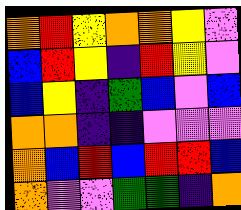[["orange", "red", "yellow", "orange", "orange", "yellow", "violet"], ["blue", "red", "yellow", "indigo", "red", "yellow", "violet"], ["blue", "yellow", "indigo", "green", "blue", "violet", "blue"], ["orange", "orange", "indigo", "indigo", "violet", "violet", "violet"], ["orange", "blue", "red", "blue", "red", "red", "blue"], ["orange", "violet", "violet", "green", "green", "indigo", "orange"]]